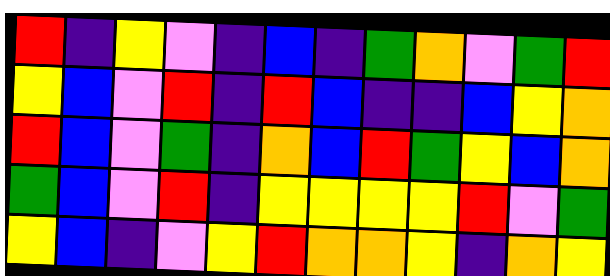[["red", "indigo", "yellow", "violet", "indigo", "blue", "indigo", "green", "orange", "violet", "green", "red"], ["yellow", "blue", "violet", "red", "indigo", "red", "blue", "indigo", "indigo", "blue", "yellow", "orange"], ["red", "blue", "violet", "green", "indigo", "orange", "blue", "red", "green", "yellow", "blue", "orange"], ["green", "blue", "violet", "red", "indigo", "yellow", "yellow", "yellow", "yellow", "red", "violet", "green"], ["yellow", "blue", "indigo", "violet", "yellow", "red", "orange", "orange", "yellow", "indigo", "orange", "yellow"]]